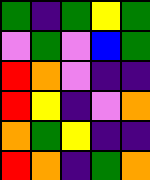[["green", "indigo", "green", "yellow", "green"], ["violet", "green", "violet", "blue", "green"], ["red", "orange", "violet", "indigo", "indigo"], ["red", "yellow", "indigo", "violet", "orange"], ["orange", "green", "yellow", "indigo", "indigo"], ["red", "orange", "indigo", "green", "orange"]]